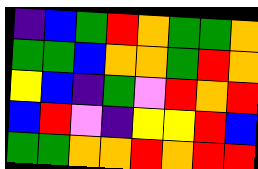[["indigo", "blue", "green", "red", "orange", "green", "green", "orange"], ["green", "green", "blue", "orange", "orange", "green", "red", "orange"], ["yellow", "blue", "indigo", "green", "violet", "red", "orange", "red"], ["blue", "red", "violet", "indigo", "yellow", "yellow", "red", "blue"], ["green", "green", "orange", "orange", "red", "orange", "red", "red"]]